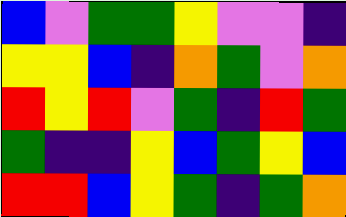[["blue", "violet", "green", "green", "yellow", "violet", "violet", "indigo"], ["yellow", "yellow", "blue", "indigo", "orange", "green", "violet", "orange"], ["red", "yellow", "red", "violet", "green", "indigo", "red", "green"], ["green", "indigo", "indigo", "yellow", "blue", "green", "yellow", "blue"], ["red", "red", "blue", "yellow", "green", "indigo", "green", "orange"]]